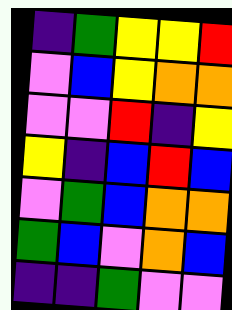[["indigo", "green", "yellow", "yellow", "red"], ["violet", "blue", "yellow", "orange", "orange"], ["violet", "violet", "red", "indigo", "yellow"], ["yellow", "indigo", "blue", "red", "blue"], ["violet", "green", "blue", "orange", "orange"], ["green", "blue", "violet", "orange", "blue"], ["indigo", "indigo", "green", "violet", "violet"]]